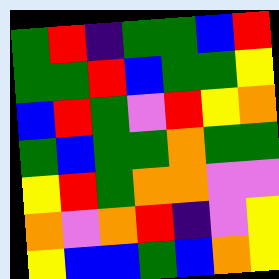[["green", "red", "indigo", "green", "green", "blue", "red"], ["green", "green", "red", "blue", "green", "green", "yellow"], ["blue", "red", "green", "violet", "red", "yellow", "orange"], ["green", "blue", "green", "green", "orange", "green", "green"], ["yellow", "red", "green", "orange", "orange", "violet", "violet"], ["orange", "violet", "orange", "red", "indigo", "violet", "yellow"], ["yellow", "blue", "blue", "green", "blue", "orange", "yellow"]]